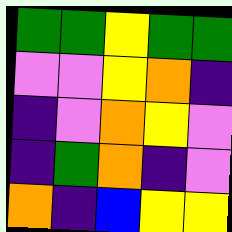[["green", "green", "yellow", "green", "green"], ["violet", "violet", "yellow", "orange", "indigo"], ["indigo", "violet", "orange", "yellow", "violet"], ["indigo", "green", "orange", "indigo", "violet"], ["orange", "indigo", "blue", "yellow", "yellow"]]